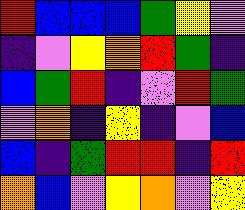[["red", "blue", "blue", "blue", "green", "yellow", "violet"], ["indigo", "violet", "yellow", "orange", "red", "green", "indigo"], ["blue", "green", "red", "indigo", "violet", "red", "green"], ["violet", "orange", "indigo", "yellow", "indigo", "violet", "blue"], ["blue", "indigo", "green", "red", "red", "indigo", "red"], ["orange", "blue", "violet", "yellow", "orange", "violet", "yellow"]]